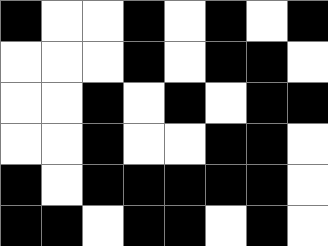[["black", "white", "white", "black", "white", "black", "white", "black"], ["white", "white", "white", "black", "white", "black", "black", "white"], ["white", "white", "black", "white", "black", "white", "black", "black"], ["white", "white", "black", "white", "white", "black", "black", "white"], ["black", "white", "black", "black", "black", "black", "black", "white"], ["black", "black", "white", "black", "black", "white", "black", "white"]]